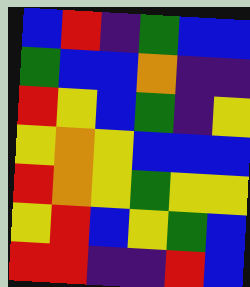[["blue", "red", "indigo", "green", "blue", "blue"], ["green", "blue", "blue", "orange", "indigo", "indigo"], ["red", "yellow", "blue", "green", "indigo", "yellow"], ["yellow", "orange", "yellow", "blue", "blue", "blue"], ["red", "orange", "yellow", "green", "yellow", "yellow"], ["yellow", "red", "blue", "yellow", "green", "blue"], ["red", "red", "indigo", "indigo", "red", "blue"]]